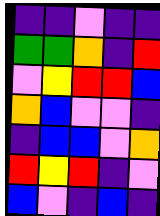[["indigo", "indigo", "violet", "indigo", "indigo"], ["green", "green", "orange", "indigo", "red"], ["violet", "yellow", "red", "red", "blue"], ["orange", "blue", "violet", "violet", "indigo"], ["indigo", "blue", "blue", "violet", "orange"], ["red", "yellow", "red", "indigo", "violet"], ["blue", "violet", "indigo", "blue", "indigo"]]